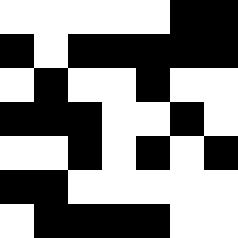[["white", "white", "white", "white", "white", "black", "black"], ["black", "white", "black", "black", "black", "black", "black"], ["white", "black", "white", "white", "black", "white", "white"], ["black", "black", "black", "white", "white", "black", "white"], ["white", "white", "black", "white", "black", "white", "black"], ["black", "black", "white", "white", "white", "white", "white"], ["white", "black", "black", "black", "black", "white", "white"]]